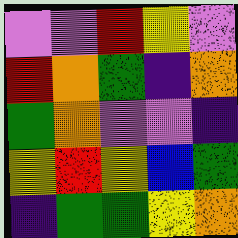[["violet", "violet", "red", "yellow", "violet"], ["red", "orange", "green", "indigo", "orange"], ["green", "orange", "violet", "violet", "indigo"], ["yellow", "red", "yellow", "blue", "green"], ["indigo", "green", "green", "yellow", "orange"]]